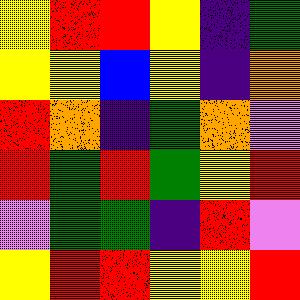[["yellow", "red", "red", "yellow", "indigo", "green"], ["yellow", "yellow", "blue", "yellow", "indigo", "orange"], ["red", "orange", "indigo", "green", "orange", "violet"], ["red", "green", "red", "green", "yellow", "red"], ["violet", "green", "green", "indigo", "red", "violet"], ["yellow", "red", "red", "yellow", "yellow", "red"]]